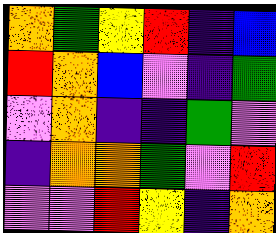[["orange", "green", "yellow", "red", "indigo", "blue"], ["red", "orange", "blue", "violet", "indigo", "green"], ["violet", "orange", "indigo", "indigo", "green", "violet"], ["indigo", "orange", "orange", "green", "violet", "red"], ["violet", "violet", "red", "yellow", "indigo", "orange"]]